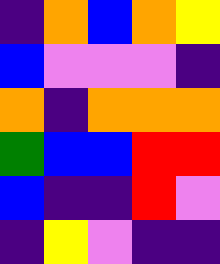[["indigo", "orange", "blue", "orange", "yellow"], ["blue", "violet", "violet", "violet", "indigo"], ["orange", "indigo", "orange", "orange", "orange"], ["green", "blue", "blue", "red", "red"], ["blue", "indigo", "indigo", "red", "violet"], ["indigo", "yellow", "violet", "indigo", "indigo"]]